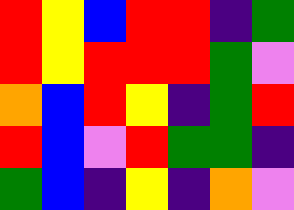[["red", "yellow", "blue", "red", "red", "indigo", "green"], ["red", "yellow", "red", "red", "red", "green", "violet"], ["orange", "blue", "red", "yellow", "indigo", "green", "red"], ["red", "blue", "violet", "red", "green", "green", "indigo"], ["green", "blue", "indigo", "yellow", "indigo", "orange", "violet"]]